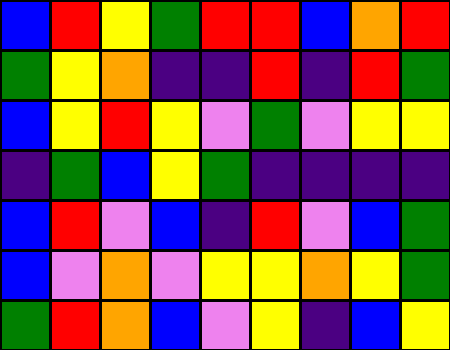[["blue", "red", "yellow", "green", "red", "red", "blue", "orange", "red"], ["green", "yellow", "orange", "indigo", "indigo", "red", "indigo", "red", "green"], ["blue", "yellow", "red", "yellow", "violet", "green", "violet", "yellow", "yellow"], ["indigo", "green", "blue", "yellow", "green", "indigo", "indigo", "indigo", "indigo"], ["blue", "red", "violet", "blue", "indigo", "red", "violet", "blue", "green"], ["blue", "violet", "orange", "violet", "yellow", "yellow", "orange", "yellow", "green"], ["green", "red", "orange", "blue", "violet", "yellow", "indigo", "blue", "yellow"]]